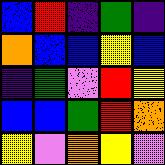[["blue", "red", "indigo", "green", "indigo"], ["orange", "blue", "blue", "yellow", "blue"], ["indigo", "green", "violet", "red", "yellow"], ["blue", "blue", "green", "red", "orange"], ["yellow", "violet", "orange", "yellow", "violet"]]